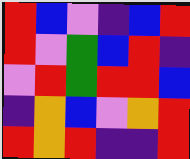[["red", "blue", "violet", "indigo", "blue", "red"], ["red", "violet", "green", "blue", "red", "indigo"], ["violet", "red", "green", "red", "red", "blue"], ["indigo", "orange", "blue", "violet", "orange", "red"], ["red", "orange", "red", "indigo", "indigo", "red"]]